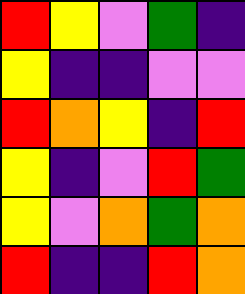[["red", "yellow", "violet", "green", "indigo"], ["yellow", "indigo", "indigo", "violet", "violet"], ["red", "orange", "yellow", "indigo", "red"], ["yellow", "indigo", "violet", "red", "green"], ["yellow", "violet", "orange", "green", "orange"], ["red", "indigo", "indigo", "red", "orange"]]